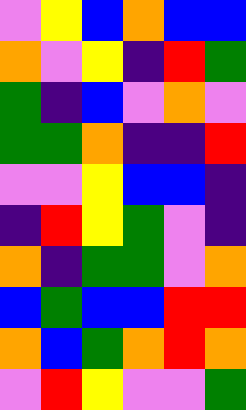[["violet", "yellow", "blue", "orange", "blue", "blue"], ["orange", "violet", "yellow", "indigo", "red", "green"], ["green", "indigo", "blue", "violet", "orange", "violet"], ["green", "green", "orange", "indigo", "indigo", "red"], ["violet", "violet", "yellow", "blue", "blue", "indigo"], ["indigo", "red", "yellow", "green", "violet", "indigo"], ["orange", "indigo", "green", "green", "violet", "orange"], ["blue", "green", "blue", "blue", "red", "red"], ["orange", "blue", "green", "orange", "red", "orange"], ["violet", "red", "yellow", "violet", "violet", "green"]]